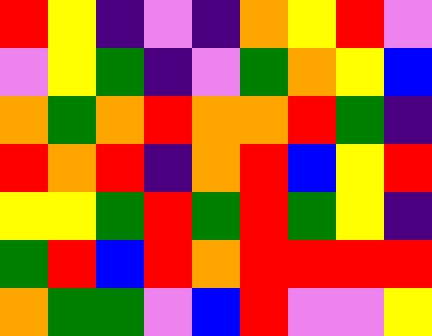[["red", "yellow", "indigo", "violet", "indigo", "orange", "yellow", "red", "violet"], ["violet", "yellow", "green", "indigo", "violet", "green", "orange", "yellow", "blue"], ["orange", "green", "orange", "red", "orange", "orange", "red", "green", "indigo"], ["red", "orange", "red", "indigo", "orange", "red", "blue", "yellow", "red"], ["yellow", "yellow", "green", "red", "green", "red", "green", "yellow", "indigo"], ["green", "red", "blue", "red", "orange", "red", "red", "red", "red"], ["orange", "green", "green", "violet", "blue", "red", "violet", "violet", "yellow"]]